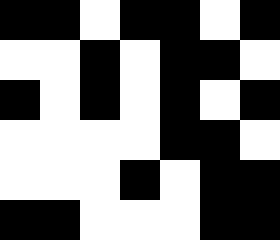[["black", "black", "white", "black", "black", "white", "black"], ["white", "white", "black", "white", "black", "black", "white"], ["black", "white", "black", "white", "black", "white", "black"], ["white", "white", "white", "white", "black", "black", "white"], ["white", "white", "white", "black", "white", "black", "black"], ["black", "black", "white", "white", "white", "black", "black"]]